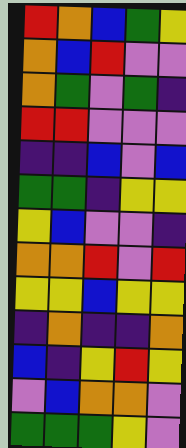[["red", "orange", "blue", "green", "yellow"], ["orange", "blue", "red", "violet", "violet"], ["orange", "green", "violet", "green", "indigo"], ["red", "red", "violet", "violet", "violet"], ["indigo", "indigo", "blue", "violet", "blue"], ["green", "green", "indigo", "yellow", "yellow"], ["yellow", "blue", "violet", "violet", "indigo"], ["orange", "orange", "red", "violet", "red"], ["yellow", "yellow", "blue", "yellow", "yellow"], ["indigo", "orange", "indigo", "indigo", "orange"], ["blue", "indigo", "yellow", "red", "yellow"], ["violet", "blue", "orange", "orange", "violet"], ["green", "green", "green", "yellow", "violet"]]